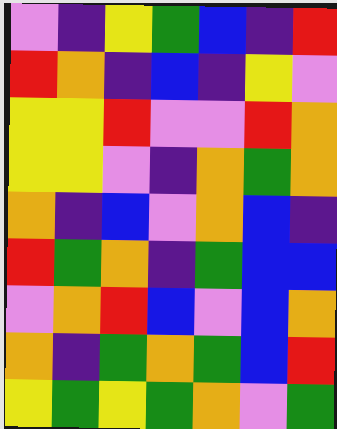[["violet", "indigo", "yellow", "green", "blue", "indigo", "red"], ["red", "orange", "indigo", "blue", "indigo", "yellow", "violet"], ["yellow", "yellow", "red", "violet", "violet", "red", "orange"], ["yellow", "yellow", "violet", "indigo", "orange", "green", "orange"], ["orange", "indigo", "blue", "violet", "orange", "blue", "indigo"], ["red", "green", "orange", "indigo", "green", "blue", "blue"], ["violet", "orange", "red", "blue", "violet", "blue", "orange"], ["orange", "indigo", "green", "orange", "green", "blue", "red"], ["yellow", "green", "yellow", "green", "orange", "violet", "green"]]